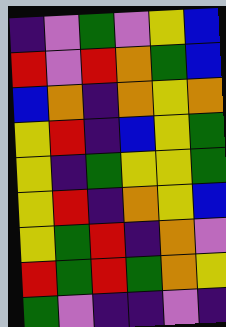[["indigo", "violet", "green", "violet", "yellow", "blue"], ["red", "violet", "red", "orange", "green", "blue"], ["blue", "orange", "indigo", "orange", "yellow", "orange"], ["yellow", "red", "indigo", "blue", "yellow", "green"], ["yellow", "indigo", "green", "yellow", "yellow", "green"], ["yellow", "red", "indigo", "orange", "yellow", "blue"], ["yellow", "green", "red", "indigo", "orange", "violet"], ["red", "green", "red", "green", "orange", "yellow"], ["green", "violet", "indigo", "indigo", "violet", "indigo"]]